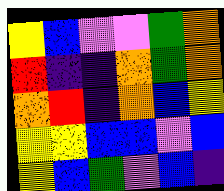[["yellow", "blue", "violet", "violet", "green", "orange"], ["red", "indigo", "indigo", "orange", "green", "orange"], ["orange", "red", "indigo", "orange", "blue", "yellow"], ["yellow", "yellow", "blue", "blue", "violet", "blue"], ["yellow", "blue", "green", "violet", "blue", "indigo"]]